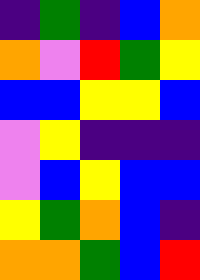[["indigo", "green", "indigo", "blue", "orange"], ["orange", "violet", "red", "green", "yellow"], ["blue", "blue", "yellow", "yellow", "blue"], ["violet", "yellow", "indigo", "indigo", "indigo"], ["violet", "blue", "yellow", "blue", "blue"], ["yellow", "green", "orange", "blue", "indigo"], ["orange", "orange", "green", "blue", "red"]]